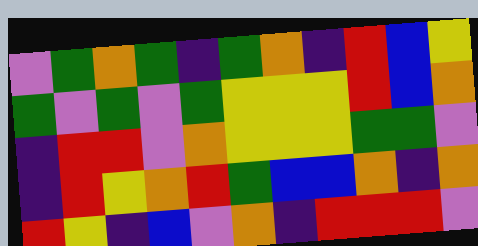[["violet", "green", "orange", "green", "indigo", "green", "orange", "indigo", "red", "blue", "yellow"], ["green", "violet", "green", "violet", "green", "yellow", "yellow", "yellow", "red", "blue", "orange"], ["indigo", "red", "red", "violet", "orange", "yellow", "yellow", "yellow", "green", "green", "violet"], ["indigo", "red", "yellow", "orange", "red", "green", "blue", "blue", "orange", "indigo", "orange"], ["red", "yellow", "indigo", "blue", "violet", "orange", "indigo", "red", "red", "red", "violet"]]